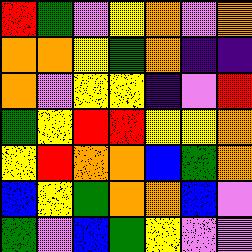[["red", "green", "violet", "yellow", "orange", "violet", "orange"], ["orange", "orange", "yellow", "green", "orange", "indigo", "indigo"], ["orange", "violet", "yellow", "yellow", "indigo", "violet", "red"], ["green", "yellow", "red", "red", "yellow", "yellow", "orange"], ["yellow", "red", "orange", "orange", "blue", "green", "orange"], ["blue", "yellow", "green", "orange", "orange", "blue", "violet"], ["green", "violet", "blue", "green", "yellow", "violet", "violet"]]